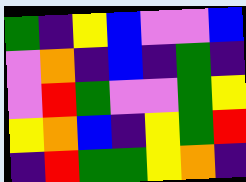[["green", "indigo", "yellow", "blue", "violet", "violet", "blue"], ["violet", "orange", "indigo", "blue", "indigo", "green", "indigo"], ["violet", "red", "green", "violet", "violet", "green", "yellow"], ["yellow", "orange", "blue", "indigo", "yellow", "green", "red"], ["indigo", "red", "green", "green", "yellow", "orange", "indigo"]]